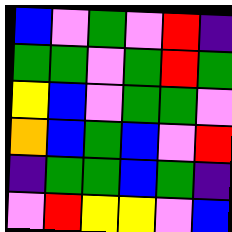[["blue", "violet", "green", "violet", "red", "indigo"], ["green", "green", "violet", "green", "red", "green"], ["yellow", "blue", "violet", "green", "green", "violet"], ["orange", "blue", "green", "blue", "violet", "red"], ["indigo", "green", "green", "blue", "green", "indigo"], ["violet", "red", "yellow", "yellow", "violet", "blue"]]